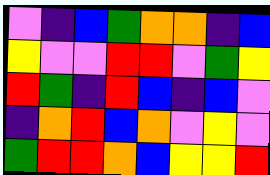[["violet", "indigo", "blue", "green", "orange", "orange", "indigo", "blue"], ["yellow", "violet", "violet", "red", "red", "violet", "green", "yellow"], ["red", "green", "indigo", "red", "blue", "indigo", "blue", "violet"], ["indigo", "orange", "red", "blue", "orange", "violet", "yellow", "violet"], ["green", "red", "red", "orange", "blue", "yellow", "yellow", "red"]]